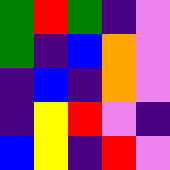[["green", "red", "green", "indigo", "violet"], ["green", "indigo", "blue", "orange", "violet"], ["indigo", "blue", "indigo", "orange", "violet"], ["indigo", "yellow", "red", "violet", "indigo"], ["blue", "yellow", "indigo", "red", "violet"]]